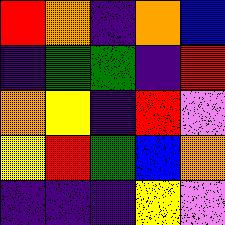[["red", "orange", "indigo", "orange", "blue"], ["indigo", "green", "green", "indigo", "red"], ["orange", "yellow", "indigo", "red", "violet"], ["yellow", "red", "green", "blue", "orange"], ["indigo", "indigo", "indigo", "yellow", "violet"]]